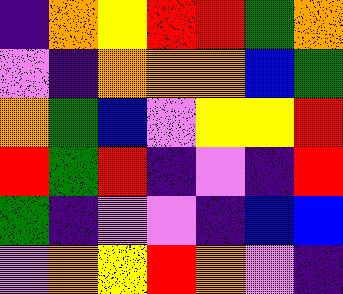[["indigo", "orange", "yellow", "red", "red", "green", "orange"], ["violet", "indigo", "orange", "orange", "orange", "blue", "green"], ["orange", "green", "blue", "violet", "yellow", "yellow", "red"], ["red", "green", "red", "indigo", "violet", "indigo", "red"], ["green", "indigo", "violet", "violet", "indigo", "blue", "blue"], ["violet", "orange", "yellow", "red", "orange", "violet", "indigo"]]